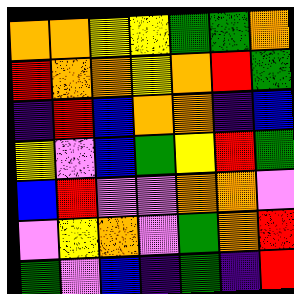[["orange", "orange", "yellow", "yellow", "green", "green", "orange"], ["red", "orange", "orange", "yellow", "orange", "red", "green"], ["indigo", "red", "blue", "orange", "orange", "indigo", "blue"], ["yellow", "violet", "blue", "green", "yellow", "red", "green"], ["blue", "red", "violet", "violet", "orange", "orange", "violet"], ["violet", "yellow", "orange", "violet", "green", "orange", "red"], ["green", "violet", "blue", "indigo", "green", "indigo", "red"]]